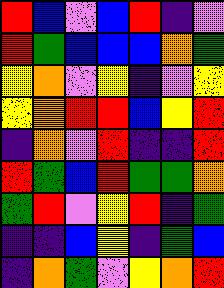[["red", "blue", "violet", "blue", "red", "indigo", "violet"], ["red", "green", "blue", "blue", "blue", "orange", "green"], ["yellow", "orange", "violet", "yellow", "indigo", "violet", "yellow"], ["yellow", "orange", "red", "red", "blue", "yellow", "red"], ["indigo", "orange", "violet", "red", "indigo", "indigo", "red"], ["red", "green", "blue", "red", "green", "green", "orange"], ["green", "red", "violet", "yellow", "red", "indigo", "green"], ["indigo", "indigo", "blue", "yellow", "indigo", "green", "blue"], ["indigo", "orange", "green", "violet", "yellow", "orange", "red"]]